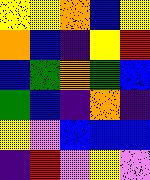[["yellow", "yellow", "orange", "blue", "yellow"], ["orange", "blue", "indigo", "yellow", "red"], ["blue", "green", "orange", "green", "blue"], ["green", "blue", "indigo", "orange", "indigo"], ["yellow", "violet", "blue", "blue", "blue"], ["indigo", "red", "violet", "yellow", "violet"]]